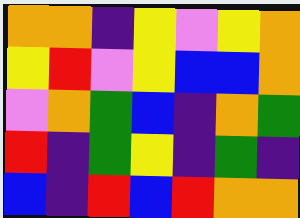[["orange", "orange", "indigo", "yellow", "violet", "yellow", "orange"], ["yellow", "red", "violet", "yellow", "blue", "blue", "orange"], ["violet", "orange", "green", "blue", "indigo", "orange", "green"], ["red", "indigo", "green", "yellow", "indigo", "green", "indigo"], ["blue", "indigo", "red", "blue", "red", "orange", "orange"]]